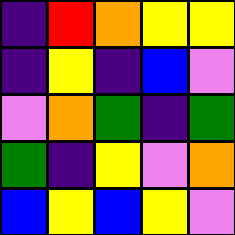[["indigo", "red", "orange", "yellow", "yellow"], ["indigo", "yellow", "indigo", "blue", "violet"], ["violet", "orange", "green", "indigo", "green"], ["green", "indigo", "yellow", "violet", "orange"], ["blue", "yellow", "blue", "yellow", "violet"]]